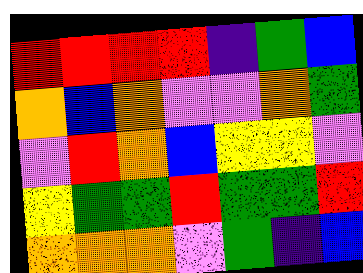[["red", "red", "red", "red", "indigo", "green", "blue"], ["orange", "blue", "orange", "violet", "violet", "orange", "green"], ["violet", "red", "orange", "blue", "yellow", "yellow", "violet"], ["yellow", "green", "green", "red", "green", "green", "red"], ["orange", "orange", "orange", "violet", "green", "indigo", "blue"]]